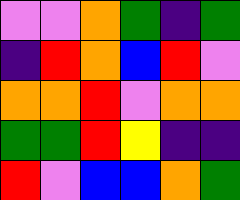[["violet", "violet", "orange", "green", "indigo", "green"], ["indigo", "red", "orange", "blue", "red", "violet"], ["orange", "orange", "red", "violet", "orange", "orange"], ["green", "green", "red", "yellow", "indigo", "indigo"], ["red", "violet", "blue", "blue", "orange", "green"]]